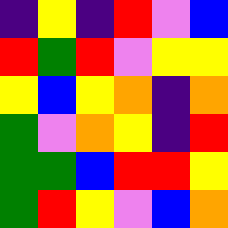[["indigo", "yellow", "indigo", "red", "violet", "blue"], ["red", "green", "red", "violet", "yellow", "yellow"], ["yellow", "blue", "yellow", "orange", "indigo", "orange"], ["green", "violet", "orange", "yellow", "indigo", "red"], ["green", "green", "blue", "red", "red", "yellow"], ["green", "red", "yellow", "violet", "blue", "orange"]]